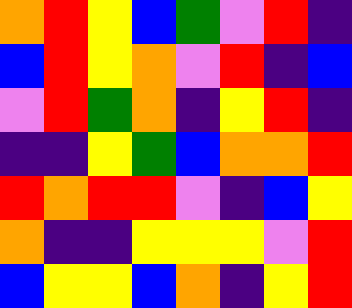[["orange", "red", "yellow", "blue", "green", "violet", "red", "indigo"], ["blue", "red", "yellow", "orange", "violet", "red", "indigo", "blue"], ["violet", "red", "green", "orange", "indigo", "yellow", "red", "indigo"], ["indigo", "indigo", "yellow", "green", "blue", "orange", "orange", "red"], ["red", "orange", "red", "red", "violet", "indigo", "blue", "yellow"], ["orange", "indigo", "indigo", "yellow", "yellow", "yellow", "violet", "red"], ["blue", "yellow", "yellow", "blue", "orange", "indigo", "yellow", "red"]]